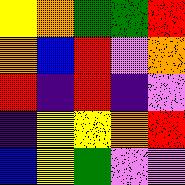[["yellow", "orange", "green", "green", "red"], ["orange", "blue", "red", "violet", "orange"], ["red", "indigo", "red", "indigo", "violet"], ["indigo", "yellow", "yellow", "orange", "red"], ["blue", "yellow", "green", "violet", "violet"]]